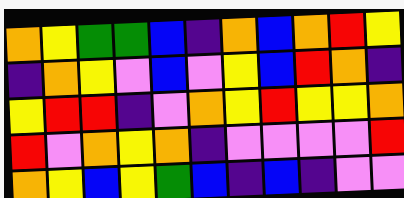[["orange", "yellow", "green", "green", "blue", "indigo", "orange", "blue", "orange", "red", "yellow"], ["indigo", "orange", "yellow", "violet", "blue", "violet", "yellow", "blue", "red", "orange", "indigo"], ["yellow", "red", "red", "indigo", "violet", "orange", "yellow", "red", "yellow", "yellow", "orange"], ["red", "violet", "orange", "yellow", "orange", "indigo", "violet", "violet", "violet", "violet", "red"], ["orange", "yellow", "blue", "yellow", "green", "blue", "indigo", "blue", "indigo", "violet", "violet"]]